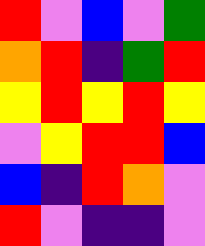[["red", "violet", "blue", "violet", "green"], ["orange", "red", "indigo", "green", "red"], ["yellow", "red", "yellow", "red", "yellow"], ["violet", "yellow", "red", "red", "blue"], ["blue", "indigo", "red", "orange", "violet"], ["red", "violet", "indigo", "indigo", "violet"]]